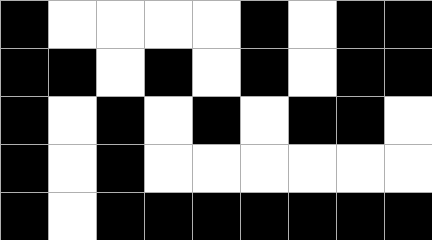[["black", "white", "white", "white", "white", "black", "white", "black", "black"], ["black", "black", "white", "black", "white", "black", "white", "black", "black"], ["black", "white", "black", "white", "black", "white", "black", "black", "white"], ["black", "white", "black", "white", "white", "white", "white", "white", "white"], ["black", "white", "black", "black", "black", "black", "black", "black", "black"]]